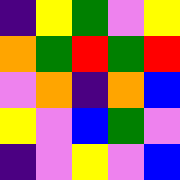[["indigo", "yellow", "green", "violet", "yellow"], ["orange", "green", "red", "green", "red"], ["violet", "orange", "indigo", "orange", "blue"], ["yellow", "violet", "blue", "green", "violet"], ["indigo", "violet", "yellow", "violet", "blue"]]